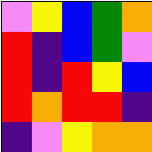[["violet", "yellow", "blue", "green", "orange"], ["red", "indigo", "blue", "green", "violet"], ["red", "indigo", "red", "yellow", "blue"], ["red", "orange", "red", "red", "indigo"], ["indigo", "violet", "yellow", "orange", "orange"]]